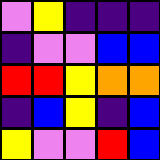[["violet", "yellow", "indigo", "indigo", "indigo"], ["indigo", "violet", "violet", "blue", "blue"], ["red", "red", "yellow", "orange", "orange"], ["indigo", "blue", "yellow", "indigo", "blue"], ["yellow", "violet", "violet", "red", "blue"]]